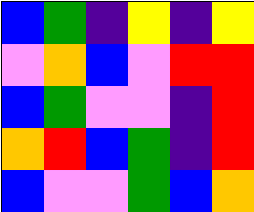[["blue", "green", "indigo", "yellow", "indigo", "yellow"], ["violet", "orange", "blue", "violet", "red", "red"], ["blue", "green", "violet", "violet", "indigo", "red"], ["orange", "red", "blue", "green", "indigo", "red"], ["blue", "violet", "violet", "green", "blue", "orange"]]